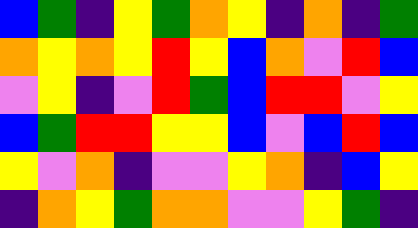[["blue", "green", "indigo", "yellow", "green", "orange", "yellow", "indigo", "orange", "indigo", "green"], ["orange", "yellow", "orange", "yellow", "red", "yellow", "blue", "orange", "violet", "red", "blue"], ["violet", "yellow", "indigo", "violet", "red", "green", "blue", "red", "red", "violet", "yellow"], ["blue", "green", "red", "red", "yellow", "yellow", "blue", "violet", "blue", "red", "blue"], ["yellow", "violet", "orange", "indigo", "violet", "violet", "yellow", "orange", "indigo", "blue", "yellow"], ["indigo", "orange", "yellow", "green", "orange", "orange", "violet", "violet", "yellow", "green", "indigo"]]